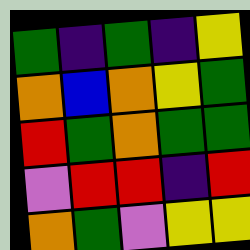[["green", "indigo", "green", "indigo", "yellow"], ["orange", "blue", "orange", "yellow", "green"], ["red", "green", "orange", "green", "green"], ["violet", "red", "red", "indigo", "red"], ["orange", "green", "violet", "yellow", "yellow"]]